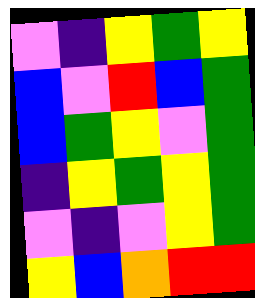[["violet", "indigo", "yellow", "green", "yellow"], ["blue", "violet", "red", "blue", "green"], ["blue", "green", "yellow", "violet", "green"], ["indigo", "yellow", "green", "yellow", "green"], ["violet", "indigo", "violet", "yellow", "green"], ["yellow", "blue", "orange", "red", "red"]]